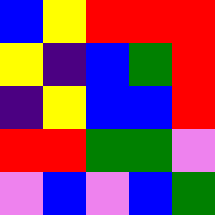[["blue", "yellow", "red", "red", "red"], ["yellow", "indigo", "blue", "green", "red"], ["indigo", "yellow", "blue", "blue", "red"], ["red", "red", "green", "green", "violet"], ["violet", "blue", "violet", "blue", "green"]]